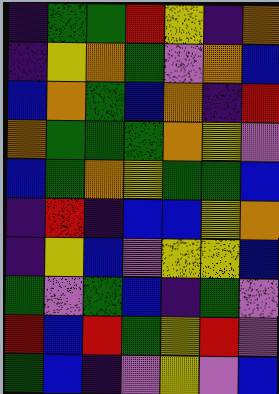[["indigo", "green", "green", "red", "yellow", "indigo", "orange"], ["indigo", "yellow", "orange", "green", "violet", "orange", "blue"], ["blue", "orange", "green", "blue", "orange", "indigo", "red"], ["orange", "green", "green", "green", "orange", "yellow", "violet"], ["blue", "green", "orange", "yellow", "green", "green", "blue"], ["indigo", "red", "indigo", "blue", "blue", "yellow", "orange"], ["indigo", "yellow", "blue", "violet", "yellow", "yellow", "blue"], ["green", "violet", "green", "blue", "indigo", "green", "violet"], ["red", "blue", "red", "green", "yellow", "red", "violet"], ["green", "blue", "indigo", "violet", "yellow", "violet", "blue"]]